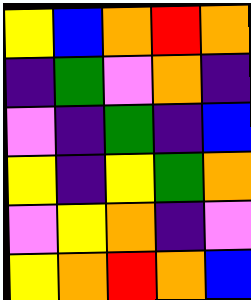[["yellow", "blue", "orange", "red", "orange"], ["indigo", "green", "violet", "orange", "indigo"], ["violet", "indigo", "green", "indigo", "blue"], ["yellow", "indigo", "yellow", "green", "orange"], ["violet", "yellow", "orange", "indigo", "violet"], ["yellow", "orange", "red", "orange", "blue"]]